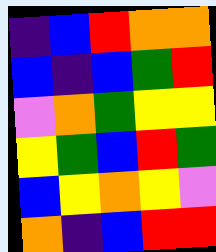[["indigo", "blue", "red", "orange", "orange"], ["blue", "indigo", "blue", "green", "red"], ["violet", "orange", "green", "yellow", "yellow"], ["yellow", "green", "blue", "red", "green"], ["blue", "yellow", "orange", "yellow", "violet"], ["orange", "indigo", "blue", "red", "red"]]